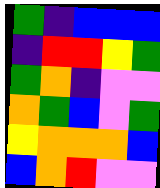[["green", "indigo", "blue", "blue", "blue"], ["indigo", "red", "red", "yellow", "green"], ["green", "orange", "indigo", "violet", "violet"], ["orange", "green", "blue", "violet", "green"], ["yellow", "orange", "orange", "orange", "blue"], ["blue", "orange", "red", "violet", "violet"]]